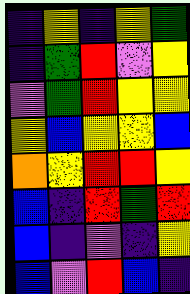[["indigo", "yellow", "indigo", "yellow", "green"], ["indigo", "green", "red", "violet", "yellow"], ["violet", "green", "red", "yellow", "yellow"], ["yellow", "blue", "yellow", "yellow", "blue"], ["orange", "yellow", "red", "red", "yellow"], ["blue", "indigo", "red", "green", "red"], ["blue", "indigo", "violet", "indigo", "yellow"], ["blue", "violet", "red", "blue", "indigo"]]